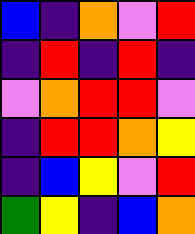[["blue", "indigo", "orange", "violet", "red"], ["indigo", "red", "indigo", "red", "indigo"], ["violet", "orange", "red", "red", "violet"], ["indigo", "red", "red", "orange", "yellow"], ["indigo", "blue", "yellow", "violet", "red"], ["green", "yellow", "indigo", "blue", "orange"]]